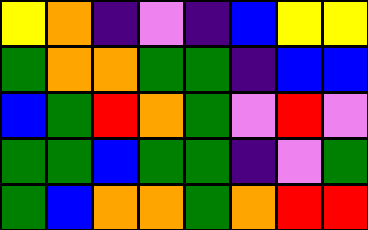[["yellow", "orange", "indigo", "violet", "indigo", "blue", "yellow", "yellow"], ["green", "orange", "orange", "green", "green", "indigo", "blue", "blue"], ["blue", "green", "red", "orange", "green", "violet", "red", "violet"], ["green", "green", "blue", "green", "green", "indigo", "violet", "green"], ["green", "blue", "orange", "orange", "green", "orange", "red", "red"]]